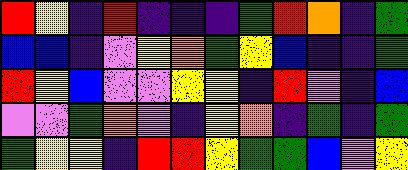[["red", "yellow", "indigo", "red", "indigo", "indigo", "indigo", "green", "red", "orange", "indigo", "green"], ["blue", "blue", "indigo", "violet", "yellow", "orange", "green", "yellow", "blue", "indigo", "indigo", "green"], ["red", "yellow", "blue", "violet", "violet", "yellow", "yellow", "indigo", "red", "violet", "indigo", "blue"], ["violet", "violet", "green", "orange", "violet", "indigo", "yellow", "orange", "indigo", "green", "indigo", "green"], ["green", "yellow", "yellow", "indigo", "red", "red", "yellow", "green", "green", "blue", "violet", "yellow"]]